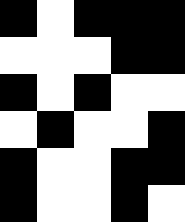[["black", "white", "black", "black", "black"], ["white", "white", "white", "black", "black"], ["black", "white", "black", "white", "white"], ["white", "black", "white", "white", "black"], ["black", "white", "white", "black", "black"], ["black", "white", "white", "black", "white"]]